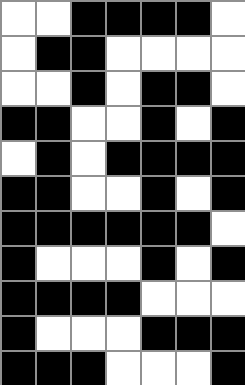[["white", "white", "black", "black", "black", "black", "white"], ["white", "black", "black", "white", "white", "white", "white"], ["white", "white", "black", "white", "black", "black", "white"], ["black", "black", "white", "white", "black", "white", "black"], ["white", "black", "white", "black", "black", "black", "black"], ["black", "black", "white", "white", "black", "white", "black"], ["black", "black", "black", "black", "black", "black", "white"], ["black", "white", "white", "white", "black", "white", "black"], ["black", "black", "black", "black", "white", "white", "white"], ["black", "white", "white", "white", "black", "black", "black"], ["black", "black", "black", "white", "white", "white", "black"]]